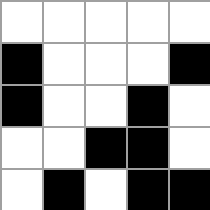[["white", "white", "white", "white", "white"], ["black", "white", "white", "white", "black"], ["black", "white", "white", "black", "white"], ["white", "white", "black", "black", "white"], ["white", "black", "white", "black", "black"]]